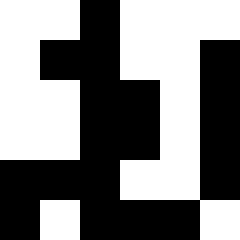[["white", "white", "black", "white", "white", "white"], ["white", "black", "black", "white", "white", "black"], ["white", "white", "black", "black", "white", "black"], ["white", "white", "black", "black", "white", "black"], ["black", "black", "black", "white", "white", "black"], ["black", "white", "black", "black", "black", "white"]]